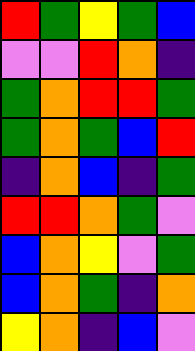[["red", "green", "yellow", "green", "blue"], ["violet", "violet", "red", "orange", "indigo"], ["green", "orange", "red", "red", "green"], ["green", "orange", "green", "blue", "red"], ["indigo", "orange", "blue", "indigo", "green"], ["red", "red", "orange", "green", "violet"], ["blue", "orange", "yellow", "violet", "green"], ["blue", "orange", "green", "indigo", "orange"], ["yellow", "orange", "indigo", "blue", "violet"]]